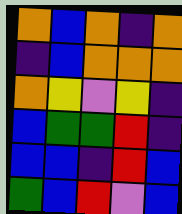[["orange", "blue", "orange", "indigo", "orange"], ["indigo", "blue", "orange", "orange", "orange"], ["orange", "yellow", "violet", "yellow", "indigo"], ["blue", "green", "green", "red", "indigo"], ["blue", "blue", "indigo", "red", "blue"], ["green", "blue", "red", "violet", "blue"]]